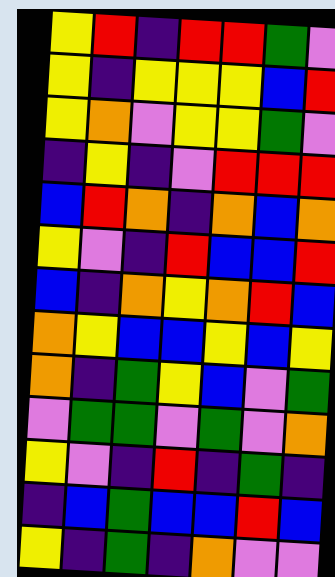[["yellow", "red", "indigo", "red", "red", "green", "violet"], ["yellow", "indigo", "yellow", "yellow", "yellow", "blue", "red"], ["yellow", "orange", "violet", "yellow", "yellow", "green", "violet"], ["indigo", "yellow", "indigo", "violet", "red", "red", "red"], ["blue", "red", "orange", "indigo", "orange", "blue", "orange"], ["yellow", "violet", "indigo", "red", "blue", "blue", "red"], ["blue", "indigo", "orange", "yellow", "orange", "red", "blue"], ["orange", "yellow", "blue", "blue", "yellow", "blue", "yellow"], ["orange", "indigo", "green", "yellow", "blue", "violet", "green"], ["violet", "green", "green", "violet", "green", "violet", "orange"], ["yellow", "violet", "indigo", "red", "indigo", "green", "indigo"], ["indigo", "blue", "green", "blue", "blue", "red", "blue"], ["yellow", "indigo", "green", "indigo", "orange", "violet", "violet"]]